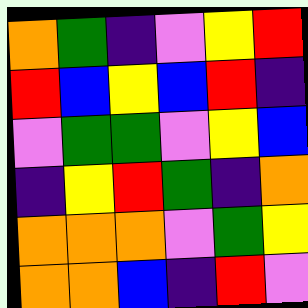[["orange", "green", "indigo", "violet", "yellow", "red"], ["red", "blue", "yellow", "blue", "red", "indigo"], ["violet", "green", "green", "violet", "yellow", "blue"], ["indigo", "yellow", "red", "green", "indigo", "orange"], ["orange", "orange", "orange", "violet", "green", "yellow"], ["orange", "orange", "blue", "indigo", "red", "violet"]]